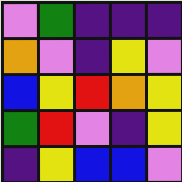[["violet", "green", "indigo", "indigo", "indigo"], ["orange", "violet", "indigo", "yellow", "violet"], ["blue", "yellow", "red", "orange", "yellow"], ["green", "red", "violet", "indigo", "yellow"], ["indigo", "yellow", "blue", "blue", "violet"]]